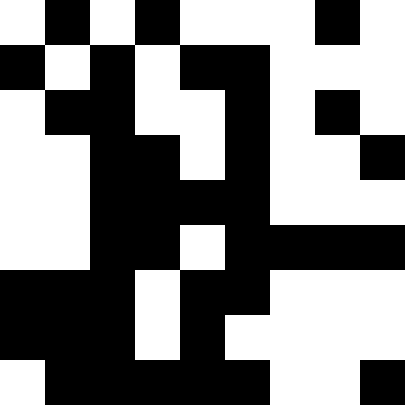[["white", "black", "white", "black", "white", "white", "white", "black", "white"], ["black", "white", "black", "white", "black", "black", "white", "white", "white"], ["white", "black", "black", "white", "white", "black", "white", "black", "white"], ["white", "white", "black", "black", "white", "black", "white", "white", "black"], ["white", "white", "black", "black", "black", "black", "white", "white", "white"], ["white", "white", "black", "black", "white", "black", "black", "black", "black"], ["black", "black", "black", "white", "black", "black", "white", "white", "white"], ["black", "black", "black", "white", "black", "white", "white", "white", "white"], ["white", "black", "black", "black", "black", "black", "white", "white", "black"]]